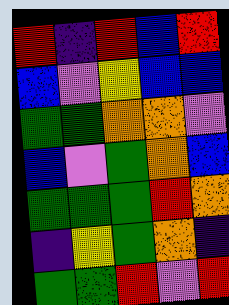[["red", "indigo", "red", "blue", "red"], ["blue", "violet", "yellow", "blue", "blue"], ["green", "green", "orange", "orange", "violet"], ["blue", "violet", "green", "orange", "blue"], ["green", "green", "green", "red", "orange"], ["indigo", "yellow", "green", "orange", "indigo"], ["green", "green", "red", "violet", "red"]]